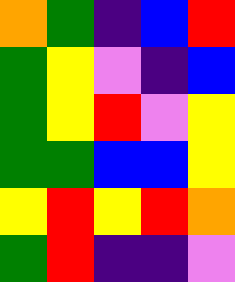[["orange", "green", "indigo", "blue", "red"], ["green", "yellow", "violet", "indigo", "blue"], ["green", "yellow", "red", "violet", "yellow"], ["green", "green", "blue", "blue", "yellow"], ["yellow", "red", "yellow", "red", "orange"], ["green", "red", "indigo", "indigo", "violet"]]